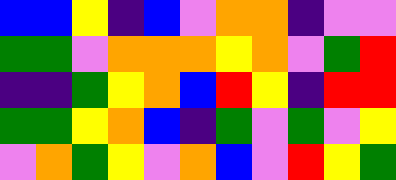[["blue", "blue", "yellow", "indigo", "blue", "violet", "orange", "orange", "indigo", "violet", "violet"], ["green", "green", "violet", "orange", "orange", "orange", "yellow", "orange", "violet", "green", "red"], ["indigo", "indigo", "green", "yellow", "orange", "blue", "red", "yellow", "indigo", "red", "red"], ["green", "green", "yellow", "orange", "blue", "indigo", "green", "violet", "green", "violet", "yellow"], ["violet", "orange", "green", "yellow", "violet", "orange", "blue", "violet", "red", "yellow", "green"]]